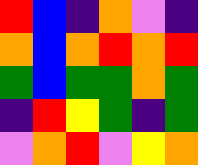[["red", "blue", "indigo", "orange", "violet", "indigo"], ["orange", "blue", "orange", "red", "orange", "red"], ["green", "blue", "green", "green", "orange", "green"], ["indigo", "red", "yellow", "green", "indigo", "green"], ["violet", "orange", "red", "violet", "yellow", "orange"]]